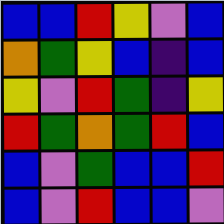[["blue", "blue", "red", "yellow", "violet", "blue"], ["orange", "green", "yellow", "blue", "indigo", "blue"], ["yellow", "violet", "red", "green", "indigo", "yellow"], ["red", "green", "orange", "green", "red", "blue"], ["blue", "violet", "green", "blue", "blue", "red"], ["blue", "violet", "red", "blue", "blue", "violet"]]